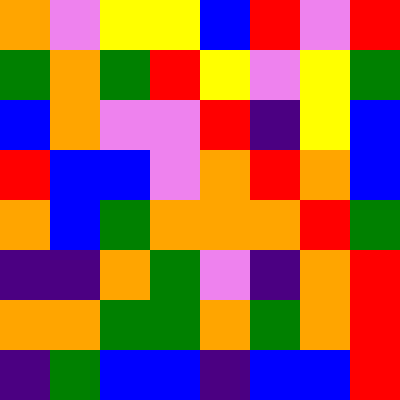[["orange", "violet", "yellow", "yellow", "blue", "red", "violet", "red"], ["green", "orange", "green", "red", "yellow", "violet", "yellow", "green"], ["blue", "orange", "violet", "violet", "red", "indigo", "yellow", "blue"], ["red", "blue", "blue", "violet", "orange", "red", "orange", "blue"], ["orange", "blue", "green", "orange", "orange", "orange", "red", "green"], ["indigo", "indigo", "orange", "green", "violet", "indigo", "orange", "red"], ["orange", "orange", "green", "green", "orange", "green", "orange", "red"], ["indigo", "green", "blue", "blue", "indigo", "blue", "blue", "red"]]